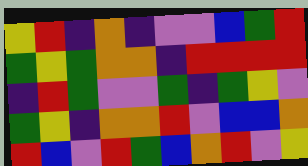[["yellow", "red", "indigo", "orange", "indigo", "violet", "violet", "blue", "green", "red"], ["green", "yellow", "green", "orange", "orange", "indigo", "red", "red", "red", "red"], ["indigo", "red", "green", "violet", "violet", "green", "indigo", "green", "yellow", "violet"], ["green", "yellow", "indigo", "orange", "orange", "red", "violet", "blue", "blue", "orange"], ["red", "blue", "violet", "red", "green", "blue", "orange", "red", "violet", "yellow"]]